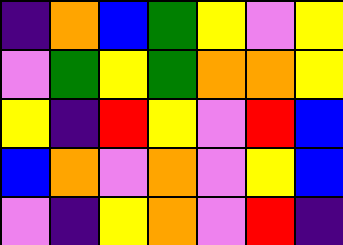[["indigo", "orange", "blue", "green", "yellow", "violet", "yellow"], ["violet", "green", "yellow", "green", "orange", "orange", "yellow"], ["yellow", "indigo", "red", "yellow", "violet", "red", "blue"], ["blue", "orange", "violet", "orange", "violet", "yellow", "blue"], ["violet", "indigo", "yellow", "orange", "violet", "red", "indigo"]]